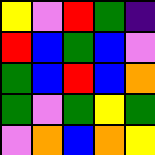[["yellow", "violet", "red", "green", "indigo"], ["red", "blue", "green", "blue", "violet"], ["green", "blue", "red", "blue", "orange"], ["green", "violet", "green", "yellow", "green"], ["violet", "orange", "blue", "orange", "yellow"]]